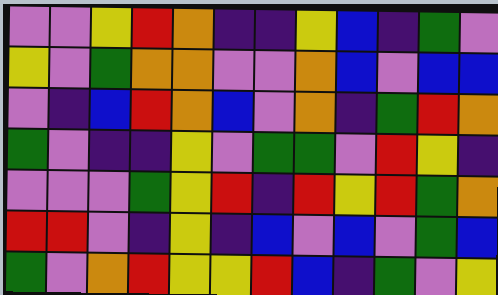[["violet", "violet", "yellow", "red", "orange", "indigo", "indigo", "yellow", "blue", "indigo", "green", "violet"], ["yellow", "violet", "green", "orange", "orange", "violet", "violet", "orange", "blue", "violet", "blue", "blue"], ["violet", "indigo", "blue", "red", "orange", "blue", "violet", "orange", "indigo", "green", "red", "orange"], ["green", "violet", "indigo", "indigo", "yellow", "violet", "green", "green", "violet", "red", "yellow", "indigo"], ["violet", "violet", "violet", "green", "yellow", "red", "indigo", "red", "yellow", "red", "green", "orange"], ["red", "red", "violet", "indigo", "yellow", "indigo", "blue", "violet", "blue", "violet", "green", "blue"], ["green", "violet", "orange", "red", "yellow", "yellow", "red", "blue", "indigo", "green", "violet", "yellow"]]